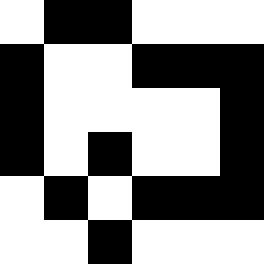[["white", "black", "black", "white", "white", "white"], ["black", "white", "white", "black", "black", "black"], ["black", "white", "white", "white", "white", "black"], ["black", "white", "black", "white", "white", "black"], ["white", "black", "white", "black", "black", "black"], ["white", "white", "black", "white", "white", "white"]]